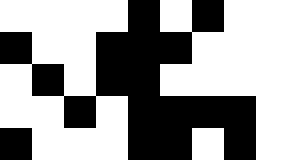[["white", "white", "white", "white", "black", "white", "black", "white", "white"], ["black", "white", "white", "black", "black", "black", "white", "white", "white"], ["white", "black", "white", "black", "black", "white", "white", "white", "white"], ["white", "white", "black", "white", "black", "black", "black", "black", "white"], ["black", "white", "white", "white", "black", "black", "white", "black", "white"]]